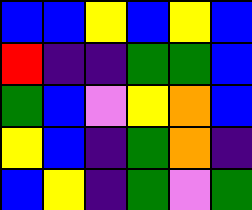[["blue", "blue", "yellow", "blue", "yellow", "blue"], ["red", "indigo", "indigo", "green", "green", "blue"], ["green", "blue", "violet", "yellow", "orange", "blue"], ["yellow", "blue", "indigo", "green", "orange", "indigo"], ["blue", "yellow", "indigo", "green", "violet", "green"]]